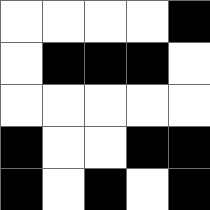[["white", "white", "white", "white", "black"], ["white", "black", "black", "black", "white"], ["white", "white", "white", "white", "white"], ["black", "white", "white", "black", "black"], ["black", "white", "black", "white", "black"]]